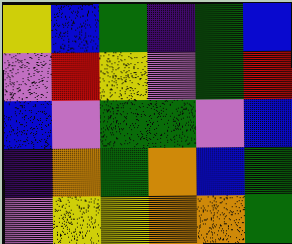[["yellow", "blue", "green", "indigo", "green", "blue"], ["violet", "red", "yellow", "violet", "green", "red"], ["blue", "violet", "green", "green", "violet", "blue"], ["indigo", "orange", "green", "orange", "blue", "green"], ["violet", "yellow", "yellow", "orange", "orange", "green"]]